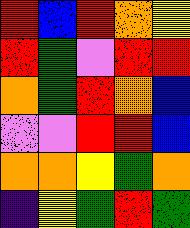[["red", "blue", "red", "orange", "yellow"], ["red", "green", "violet", "red", "red"], ["orange", "green", "red", "orange", "blue"], ["violet", "violet", "red", "red", "blue"], ["orange", "orange", "yellow", "green", "orange"], ["indigo", "yellow", "green", "red", "green"]]